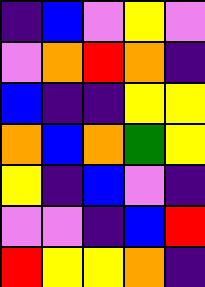[["indigo", "blue", "violet", "yellow", "violet"], ["violet", "orange", "red", "orange", "indigo"], ["blue", "indigo", "indigo", "yellow", "yellow"], ["orange", "blue", "orange", "green", "yellow"], ["yellow", "indigo", "blue", "violet", "indigo"], ["violet", "violet", "indigo", "blue", "red"], ["red", "yellow", "yellow", "orange", "indigo"]]